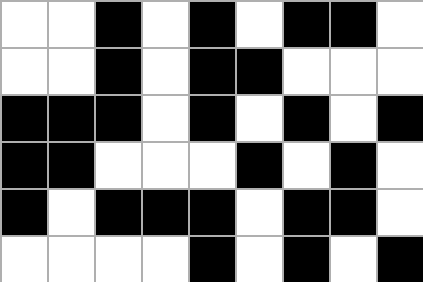[["white", "white", "black", "white", "black", "white", "black", "black", "white"], ["white", "white", "black", "white", "black", "black", "white", "white", "white"], ["black", "black", "black", "white", "black", "white", "black", "white", "black"], ["black", "black", "white", "white", "white", "black", "white", "black", "white"], ["black", "white", "black", "black", "black", "white", "black", "black", "white"], ["white", "white", "white", "white", "black", "white", "black", "white", "black"]]